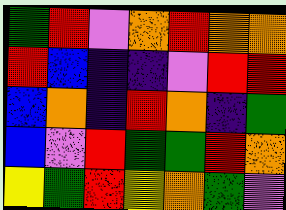[["green", "red", "violet", "orange", "red", "orange", "orange"], ["red", "blue", "indigo", "indigo", "violet", "red", "red"], ["blue", "orange", "indigo", "red", "orange", "indigo", "green"], ["blue", "violet", "red", "green", "green", "red", "orange"], ["yellow", "green", "red", "yellow", "orange", "green", "violet"]]